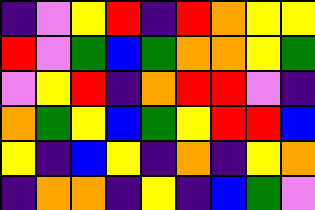[["indigo", "violet", "yellow", "red", "indigo", "red", "orange", "yellow", "yellow"], ["red", "violet", "green", "blue", "green", "orange", "orange", "yellow", "green"], ["violet", "yellow", "red", "indigo", "orange", "red", "red", "violet", "indigo"], ["orange", "green", "yellow", "blue", "green", "yellow", "red", "red", "blue"], ["yellow", "indigo", "blue", "yellow", "indigo", "orange", "indigo", "yellow", "orange"], ["indigo", "orange", "orange", "indigo", "yellow", "indigo", "blue", "green", "violet"]]